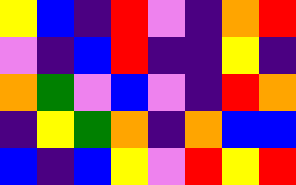[["yellow", "blue", "indigo", "red", "violet", "indigo", "orange", "red"], ["violet", "indigo", "blue", "red", "indigo", "indigo", "yellow", "indigo"], ["orange", "green", "violet", "blue", "violet", "indigo", "red", "orange"], ["indigo", "yellow", "green", "orange", "indigo", "orange", "blue", "blue"], ["blue", "indigo", "blue", "yellow", "violet", "red", "yellow", "red"]]